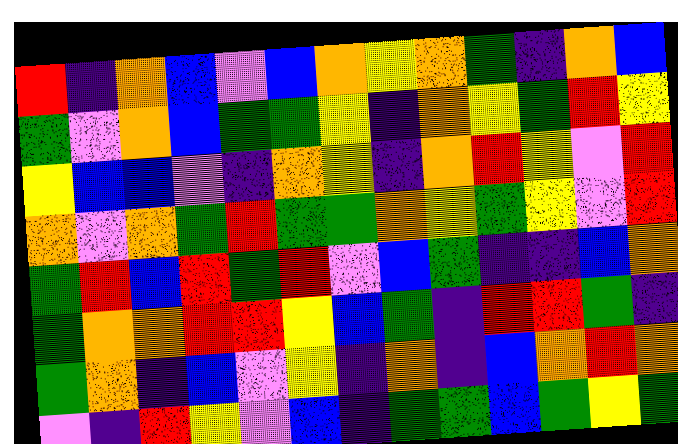[["red", "indigo", "orange", "blue", "violet", "blue", "orange", "yellow", "orange", "green", "indigo", "orange", "blue"], ["green", "violet", "orange", "blue", "green", "green", "yellow", "indigo", "orange", "yellow", "green", "red", "yellow"], ["yellow", "blue", "blue", "violet", "indigo", "orange", "yellow", "indigo", "orange", "red", "yellow", "violet", "red"], ["orange", "violet", "orange", "green", "red", "green", "green", "orange", "yellow", "green", "yellow", "violet", "red"], ["green", "red", "blue", "red", "green", "red", "violet", "blue", "green", "indigo", "indigo", "blue", "orange"], ["green", "orange", "orange", "red", "red", "yellow", "blue", "green", "indigo", "red", "red", "green", "indigo"], ["green", "orange", "indigo", "blue", "violet", "yellow", "indigo", "orange", "indigo", "blue", "orange", "red", "orange"], ["violet", "indigo", "red", "yellow", "violet", "blue", "indigo", "green", "green", "blue", "green", "yellow", "green"]]